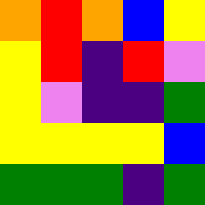[["orange", "red", "orange", "blue", "yellow"], ["yellow", "red", "indigo", "red", "violet"], ["yellow", "violet", "indigo", "indigo", "green"], ["yellow", "yellow", "yellow", "yellow", "blue"], ["green", "green", "green", "indigo", "green"]]